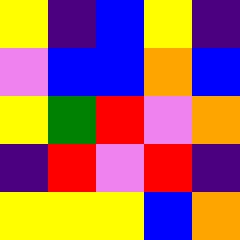[["yellow", "indigo", "blue", "yellow", "indigo"], ["violet", "blue", "blue", "orange", "blue"], ["yellow", "green", "red", "violet", "orange"], ["indigo", "red", "violet", "red", "indigo"], ["yellow", "yellow", "yellow", "blue", "orange"]]